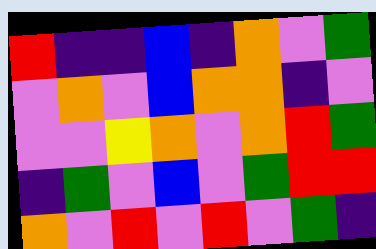[["red", "indigo", "indigo", "blue", "indigo", "orange", "violet", "green"], ["violet", "orange", "violet", "blue", "orange", "orange", "indigo", "violet"], ["violet", "violet", "yellow", "orange", "violet", "orange", "red", "green"], ["indigo", "green", "violet", "blue", "violet", "green", "red", "red"], ["orange", "violet", "red", "violet", "red", "violet", "green", "indigo"]]